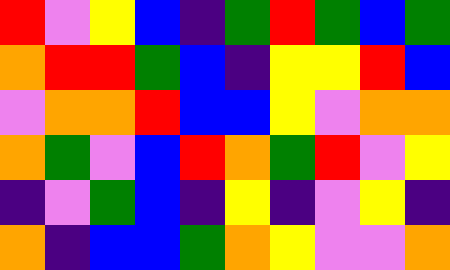[["red", "violet", "yellow", "blue", "indigo", "green", "red", "green", "blue", "green"], ["orange", "red", "red", "green", "blue", "indigo", "yellow", "yellow", "red", "blue"], ["violet", "orange", "orange", "red", "blue", "blue", "yellow", "violet", "orange", "orange"], ["orange", "green", "violet", "blue", "red", "orange", "green", "red", "violet", "yellow"], ["indigo", "violet", "green", "blue", "indigo", "yellow", "indigo", "violet", "yellow", "indigo"], ["orange", "indigo", "blue", "blue", "green", "orange", "yellow", "violet", "violet", "orange"]]